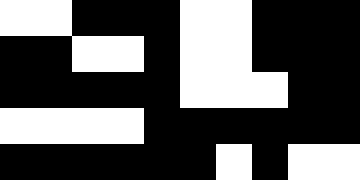[["white", "white", "black", "black", "black", "white", "white", "black", "black", "black"], ["black", "black", "white", "white", "black", "white", "white", "black", "black", "black"], ["black", "black", "black", "black", "black", "white", "white", "white", "black", "black"], ["white", "white", "white", "white", "black", "black", "black", "black", "black", "black"], ["black", "black", "black", "black", "black", "black", "white", "black", "white", "white"]]